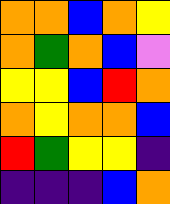[["orange", "orange", "blue", "orange", "yellow"], ["orange", "green", "orange", "blue", "violet"], ["yellow", "yellow", "blue", "red", "orange"], ["orange", "yellow", "orange", "orange", "blue"], ["red", "green", "yellow", "yellow", "indigo"], ["indigo", "indigo", "indigo", "blue", "orange"]]